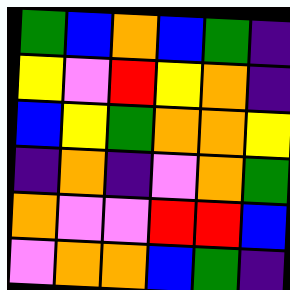[["green", "blue", "orange", "blue", "green", "indigo"], ["yellow", "violet", "red", "yellow", "orange", "indigo"], ["blue", "yellow", "green", "orange", "orange", "yellow"], ["indigo", "orange", "indigo", "violet", "orange", "green"], ["orange", "violet", "violet", "red", "red", "blue"], ["violet", "orange", "orange", "blue", "green", "indigo"]]